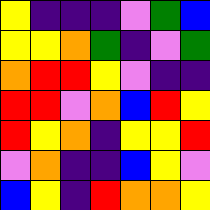[["yellow", "indigo", "indigo", "indigo", "violet", "green", "blue"], ["yellow", "yellow", "orange", "green", "indigo", "violet", "green"], ["orange", "red", "red", "yellow", "violet", "indigo", "indigo"], ["red", "red", "violet", "orange", "blue", "red", "yellow"], ["red", "yellow", "orange", "indigo", "yellow", "yellow", "red"], ["violet", "orange", "indigo", "indigo", "blue", "yellow", "violet"], ["blue", "yellow", "indigo", "red", "orange", "orange", "yellow"]]